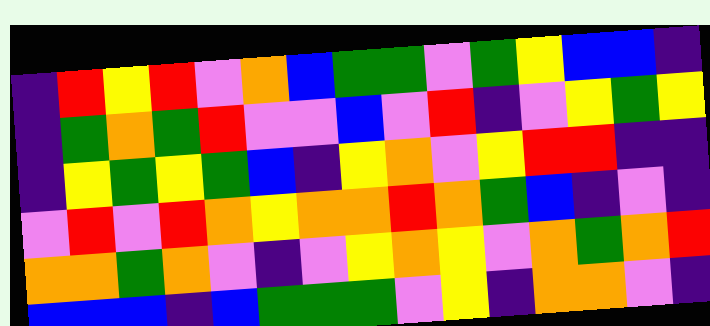[["indigo", "red", "yellow", "red", "violet", "orange", "blue", "green", "green", "violet", "green", "yellow", "blue", "blue", "indigo"], ["indigo", "green", "orange", "green", "red", "violet", "violet", "blue", "violet", "red", "indigo", "violet", "yellow", "green", "yellow"], ["indigo", "yellow", "green", "yellow", "green", "blue", "indigo", "yellow", "orange", "violet", "yellow", "red", "red", "indigo", "indigo"], ["violet", "red", "violet", "red", "orange", "yellow", "orange", "orange", "red", "orange", "green", "blue", "indigo", "violet", "indigo"], ["orange", "orange", "green", "orange", "violet", "indigo", "violet", "yellow", "orange", "yellow", "violet", "orange", "green", "orange", "red"], ["blue", "blue", "blue", "indigo", "blue", "green", "green", "green", "violet", "yellow", "indigo", "orange", "orange", "violet", "indigo"]]